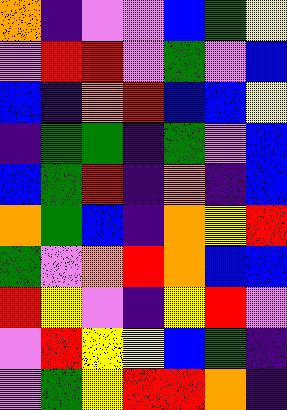[["orange", "indigo", "violet", "violet", "blue", "green", "yellow"], ["violet", "red", "red", "violet", "green", "violet", "blue"], ["blue", "indigo", "orange", "red", "blue", "blue", "yellow"], ["indigo", "green", "green", "indigo", "green", "violet", "blue"], ["blue", "green", "red", "indigo", "orange", "indigo", "blue"], ["orange", "green", "blue", "indigo", "orange", "yellow", "red"], ["green", "violet", "orange", "red", "orange", "blue", "blue"], ["red", "yellow", "violet", "indigo", "yellow", "red", "violet"], ["violet", "red", "yellow", "yellow", "blue", "green", "indigo"], ["violet", "green", "yellow", "red", "red", "orange", "indigo"]]